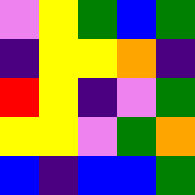[["violet", "yellow", "green", "blue", "green"], ["indigo", "yellow", "yellow", "orange", "indigo"], ["red", "yellow", "indigo", "violet", "green"], ["yellow", "yellow", "violet", "green", "orange"], ["blue", "indigo", "blue", "blue", "green"]]